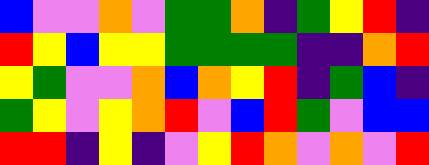[["blue", "violet", "violet", "orange", "violet", "green", "green", "orange", "indigo", "green", "yellow", "red", "indigo"], ["red", "yellow", "blue", "yellow", "yellow", "green", "green", "green", "green", "indigo", "indigo", "orange", "red"], ["yellow", "green", "violet", "violet", "orange", "blue", "orange", "yellow", "red", "indigo", "green", "blue", "indigo"], ["green", "yellow", "violet", "yellow", "orange", "red", "violet", "blue", "red", "green", "violet", "blue", "blue"], ["red", "red", "indigo", "yellow", "indigo", "violet", "yellow", "red", "orange", "violet", "orange", "violet", "red"]]